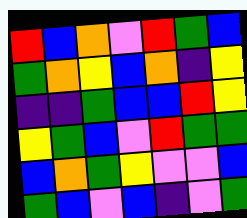[["red", "blue", "orange", "violet", "red", "green", "blue"], ["green", "orange", "yellow", "blue", "orange", "indigo", "yellow"], ["indigo", "indigo", "green", "blue", "blue", "red", "yellow"], ["yellow", "green", "blue", "violet", "red", "green", "green"], ["blue", "orange", "green", "yellow", "violet", "violet", "blue"], ["green", "blue", "violet", "blue", "indigo", "violet", "green"]]